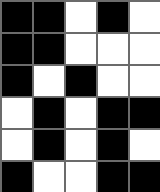[["black", "black", "white", "black", "white"], ["black", "black", "white", "white", "white"], ["black", "white", "black", "white", "white"], ["white", "black", "white", "black", "black"], ["white", "black", "white", "black", "white"], ["black", "white", "white", "black", "black"]]